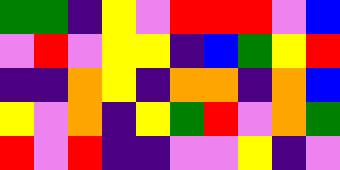[["green", "green", "indigo", "yellow", "violet", "red", "red", "red", "violet", "blue"], ["violet", "red", "violet", "yellow", "yellow", "indigo", "blue", "green", "yellow", "red"], ["indigo", "indigo", "orange", "yellow", "indigo", "orange", "orange", "indigo", "orange", "blue"], ["yellow", "violet", "orange", "indigo", "yellow", "green", "red", "violet", "orange", "green"], ["red", "violet", "red", "indigo", "indigo", "violet", "violet", "yellow", "indigo", "violet"]]